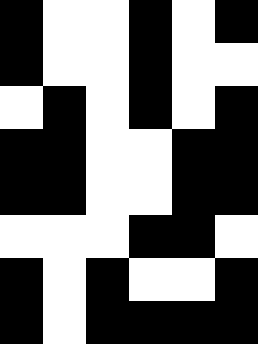[["black", "white", "white", "black", "white", "black"], ["black", "white", "white", "black", "white", "white"], ["white", "black", "white", "black", "white", "black"], ["black", "black", "white", "white", "black", "black"], ["black", "black", "white", "white", "black", "black"], ["white", "white", "white", "black", "black", "white"], ["black", "white", "black", "white", "white", "black"], ["black", "white", "black", "black", "black", "black"]]